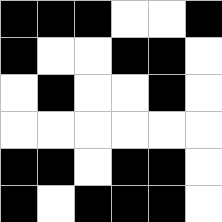[["black", "black", "black", "white", "white", "black"], ["black", "white", "white", "black", "black", "white"], ["white", "black", "white", "white", "black", "white"], ["white", "white", "white", "white", "white", "white"], ["black", "black", "white", "black", "black", "white"], ["black", "white", "black", "black", "black", "white"]]